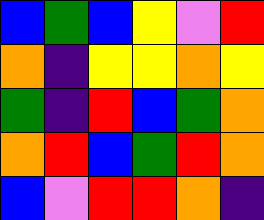[["blue", "green", "blue", "yellow", "violet", "red"], ["orange", "indigo", "yellow", "yellow", "orange", "yellow"], ["green", "indigo", "red", "blue", "green", "orange"], ["orange", "red", "blue", "green", "red", "orange"], ["blue", "violet", "red", "red", "orange", "indigo"]]